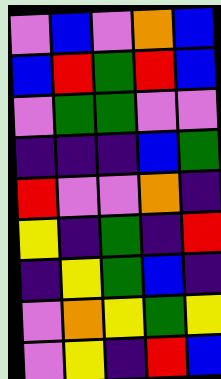[["violet", "blue", "violet", "orange", "blue"], ["blue", "red", "green", "red", "blue"], ["violet", "green", "green", "violet", "violet"], ["indigo", "indigo", "indigo", "blue", "green"], ["red", "violet", "violet", "orange", "indigo"], ["yellow", "indigo", "green", "indigo", "red"], ["indigo", "yellow", "green", "blue", "indigo"], ["violet", "orange", "yellow", "green", "yellow"], ["violet", "yellow", "indigo", "red", "blue"]]